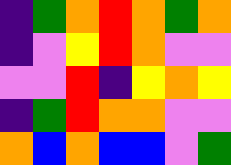[["indigo", "green", "orange", "red", "orange", "green", "orange"], ["indigo", "violet", "yellow", "red", "orange", "violet", "violet"], ["violet", "violet", "red", "indigo", "yellow", "orange", "yellow"], ["indigo", "green", "red", "orange", "orange", "violet", "violet"], ["orange", "blue", "orange", "blue", "blue", "violet", "green"]]